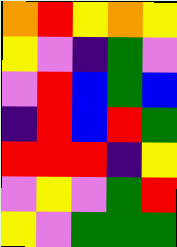[["orange", "red", "yellow", "orange", "yellow"], ["yellow", "violet", "indigo", "green", "violet"], ["violet", "red", "blue", "green", "blue"], ["indigo", "red", "blue", "red", "green"], ["red", "red", "red", "indigo", "yellow"], ["violet", "yellow", "violet", "green", "red"], ["yellow", "violet", "green", "green", "green"]]